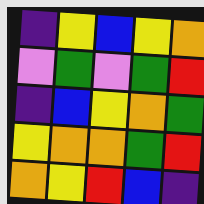[["indigo", "yellow", "blue", "yellow", "orange"], ["violet", "green", "violet", "green", "red"], ["indigo", "blue", "yellow", "orange", "green"], ["yellow", "orange", "orange", "green", "red"], ["orange", "yellow", "red", "blue", "indigo"]]